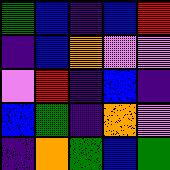[["green", "blue", "indigo", "blue", "red"], ["indigo", "blue", "orange", "violet", "violet"], ["violet", "red", "indigo", "blue", "indigo"], ["blue", "green", "indigo", "orange", "violet"], ["indigo", "orange", "green", "blue", "green"]]